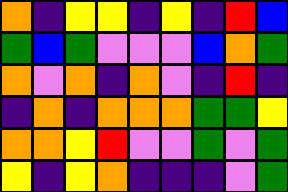[["orange", "indigo", "yellow", "yellow", "indigo", "yellow", "indigo", "red", "blue"], ["green", "blue", "green", "violet", "violet", "violet", "blue", "orange", "green"], ["orange", "violet", "orange", "indigo", "orange", "violet", "indigo", "red", "indigo"], ["indigo", "orange", "indigo", "orange", "orange", "orange", "green", "green", "yellow"], ["orange", "orange", "yellow", "red", "violet", "violet", "green", "violet", "green"], ["yellow", "indigo", "yellow", "orange", "indigo", "indigo", "indigo", "violet", "green"]]